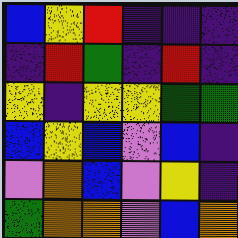[["blue", "yellow", "red", "indigo", "indigo", "indigo"], ["indigo", "red", "green", "indigo", "red", "indigo"], ["yellow", "indigo", "yellow", "yellow", "green", "green"], ["blue", "yellow", "blue", "violet", "blue", "indigo"], ["violet", "orange", "blue", "violet", "yellow", "indigo"], ["green", "orange", "orange", "violet", "blue", "orange"]]